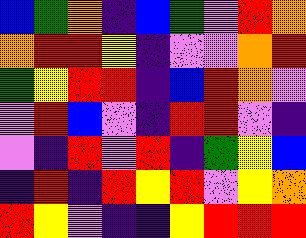[["blue", "green", "orange", "indigo", "blue", "green", "violet", "red", "orange"], ["orange", "red", "red", "yellow", "indigo", "violet", "violet", "orange", "red"], ["green", "yellow", "red", "red", "indigo", "blue", "red", "orange", "violet"], ["violet", "red", "blue", "violet", "indigo", "red", "red", "violet", "indigo"], ["violet", "indigo", "red", "violet", "red", "indigo", "green", "yellow", "blue"], ["indigo", "red", "indigo", "red", "yellow", "red", "violet", "yellow", "orange"], ["red", "yellow", "violet", "indigo", "indigo", "yellow", "red", "red", "red"]]